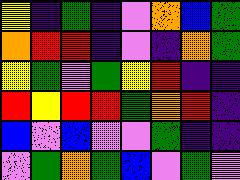[["yellow", "indigo", "green", "indigo", "violet", "orange", "blue", "green"], ["orange", "red", "red", "indigo", "violet", "indigo", "orange", "green"], ["yellow", "green", "violet", "green", "yellow", "red", "indigo", "indigo"], ["red", "yellow", "red", "red", "green", "orange", "red", "indigo"], ["blue", "violet", "blue", "violet", "violet", "green", "indigo", "indigo"], ["violet", "green", "orange", "green", "blue", "violet", "green", "violet"]]